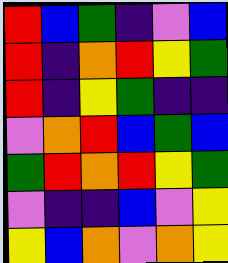[["red", "blue", "green", "indigo", "violet", "blue"], ["red", "indigo", "orange", "red", "yellow", "green"], ["red", "indigo", "yellow", "green", "indigo", "indigo"], ["violet", "orange", "red", "blue", "green", "blue"], ["green", "red", "orange", "red", "yellow", "green"], ["violet", "indigo", "indigo", "blue", "violet", "yellow"], ["yellow", "blue", "orange", "violet", "orange", "yellow"]]